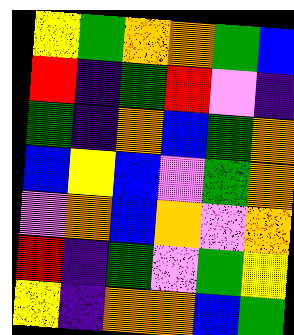[["yellow", "green", "orange", "orange", "green", "blue"], ["red", "indigo", "green", "red", "violet", "indigo"], ["green", "indigo", "orange", "blue", "green", "orange"], ["blue", "yellow", "blue", "violet", "green", "orange"], ["violet", "orange", "blue", "orange", "violet", "orange"], ["red", "indigo", "green", "violet", "green", "yellow"], ["yellow", "indigo", "orange", "orange", "blue", "green"]]